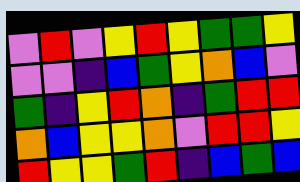[["violet", "red", "violet", "yellow", "red", "yellow", "green", "green", "yellow"], ["violet", "violet", "indigo", "blue", "green", "yellow", "orange", "blue", "violet"], ["green", "indigo", "yellow", "red", "orange", "indigo", "green", "red", "red"], ["orange", "blue", "yellow", "yellow", "orange", "violet", "red", "red", "yellow"], ["red", "yellow", "yellow", "green", "red", "indigo", "blue", "green", "blue"]]